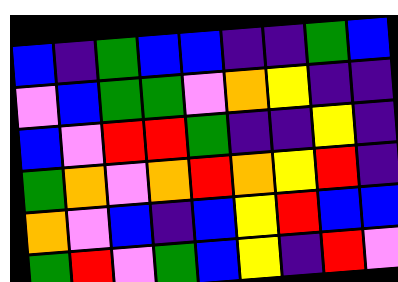[["blue", "indigo", "green", "blue", "blue", "indigo", "indigo", "green", "blue"], ["violet", "blue", "green", "green", "violet", "orange", "yellow", "indigo", "indigo"], ["blue", "violet", "red", "red", "green", "indigo", "indigo", "yellow", "indigo"], ["green", "orange", "violet", "orange", "red", "orange", "yellow", "red", "indigo"], ["orange", "violet", "blue", "indigo", "blue", "yellow", "red", "blue", "blue"], ["green", "red", "violet", "green", "blue", "yellow", "indigo", "red", "violet"]]